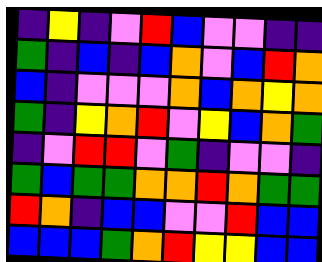[["indigo", "yellow", "indigo", "violet", "red", "blue", "violet", "violet", "indigo", "indigo"], ["green", "indigo", "blue", "indigo", "blue", "orange", "violet", "blue", "red", "orange"], ["blue", "indigo", "violet", "violet", "violet", "orange", "blue", "orange", "yellow", "orange"], ["green", "indigo", "yellow", "orange", "red", "violet", "yellow", "blue", "orange", "green"], ["indigo", "violet", "red", "red", "violet", "green", "indigo", "violet", "violet", "indigo"], ["green", "blue", "green", "green", "orange", "orange", "red", "orange", "green", "green"], ["red", "orange", "indigo", "blue", "blue", "violet", "violet", "red", "blue", "blue"], ["blue", "blue", "blue", "green", "orange", "red", "yellow", "yellow", "blue", "blue"]]